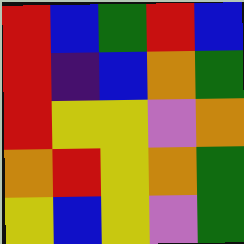[["red", "blue", "green", "red", "blue"], ["red", "indigo", "blue", "orange", "green"], ["red", "yellow", "yellow", "violet", "orange"], ["orange", "red", "yellow", "orange", "green"], ["yellow", "blue", "yellow", "violet", "green"]]